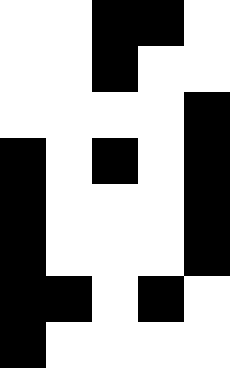[["white", "white", "black", "black", "white"], ["white", "white", "black", "white", "white"], ["white", "white", "white", "white", "black"], ["black", "white", "black", "white", "black"], ["black", "white", "white", "white", "black"], ["black", "white", "white", "white", "black"], ["black", "black", "white", "black", "white"], ["black", "white", "white", "white", "white"]]